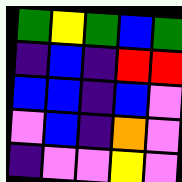[["green", "yellow", "green", "blue", "green"], ["indigo", "blue", "indigo", "red", "red"], ["blue", "blue", "indigo", "blue", "violet"], ["violet", "blue", "indigo", "orange", "violet"], ["indigo", "violet", "violet", "yellow", "violet"]]